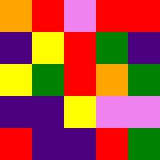[["orange", "red", "violet", "red", "red"], ["indigo", "yellow", "red", "green", "indigo"], ["yellow", "green", "red", "orange", "green"], ["indigo", "indigo", "yellow", "violet", "violet"], ["red", "indigo", "indigo", "red", "green"]]